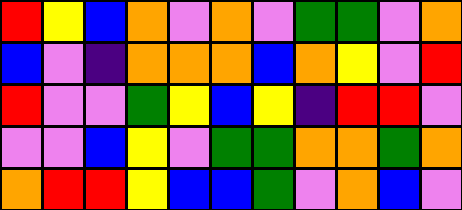[["red", "yellow", "blue", "orange", "violet", "orange", "violet", "green", "green", "violet", "orange"], ["blue", "violet", "indigo", "orange", "orange", "orange", "blue", "orange", "yellow", "violet", "red"], ["red", "violet", "violet", "green", "yellow", "blue", "yellow", "indigo", "red", "red", "violet"], ["violet", "violet", "blue", "yellow", "violet", "green", "green", "orange", "orange", "green", "orange"], ["orange", "red", "red", "yellow", "blue", "blue", "green", "violet", "orange", "blue", "violet"]]